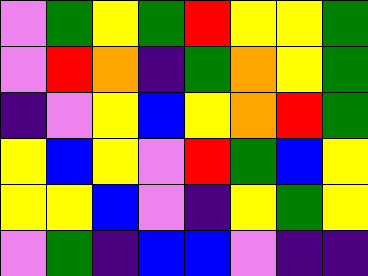[["violet", "green", "yellow", "green", "red", "yellow", "yellow", "green"], ["violet", "red", "orange", "indigo", "green", "orange", "yellow", "green"], ["indigo", "violet", "yellow", "blue", "yellow", "orange", "red", "green"], ["yellow", "blue", "yellow", "violet", "red", "green", "blue", "yellow"], ["yellow", "yellow", "blue", "violet", "indigo", "yellow", "green", "yellow"], ["violet", "green", "indigo", "blue", "blue", "violet", "indigo", "indigo"]]